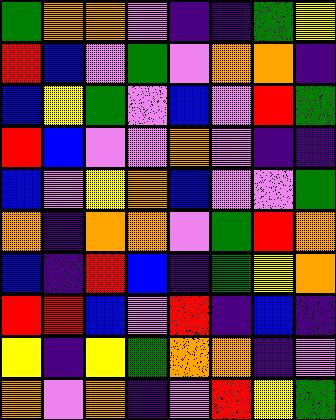[["green", "orange", "orange", "violet", "indigo", "indigo", "green", "yellow"], ["red", "blue", "violet", "green", "violet", "orange", "orange", "indigo"], ["blue", "yellow", "green", "violet", "blue", "violet", "red", "green"], ["red", "blue", "violet", "violet", "orange", "violet", "indigo", "indigo"], ["blue", "violet", "yellow", "orange", "blue", "violet", "violet", "green"], ["orange", "indigo", "orange", "orange", "violet", "green", "red", "orange"], ["blue", "indigo", "red", "blue", "indigo", "green", "yellow", "orange"], ["red", "red", "blue", "violet", "red", "indigo", "blue", "indigo"], ["yellow", "indigo", "yellow", "green", "orange", "orange", "indigo", "violet"], ["orange", "violet", "orange", "indigo", "violet", "red", "yellow", "green"]]